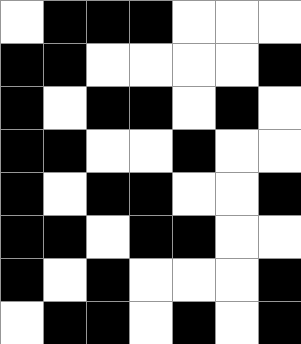[["white", "black", "black", "black", "white", "white", "white"], ["black", "black", "white", "white", "white", "white", "black"], ["black", "white", "black", "black", "white", "black", "white"], ["black", "black", "white", "white", "black", "white", "white"], ["black", "white", "black", "black", "white", "white", "black"], ["black", "black", "white", "black", "black", "white", "white"], ["black", "white", "black", "white", "white", "white", "black"], ["white", "black", "black", "white", "black", "white", "black"]]